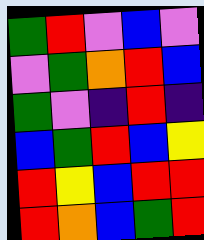[["green", "red", "violet", "blue", "violet"], ["violet", "green", "orange", "red", "blue"], ["green", "violet", "indigo", "red", "indigo"], ["blue", "green", "red", "blue", "yellow"], ["red", "yellow", "blue", "red", "red"], ["red", "orange", "blue", "green", "red"]]